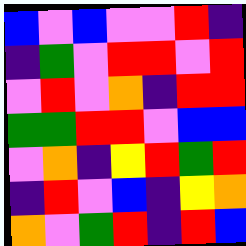[["blue", "violet", "blue", "violet", "violet", "red", "indigo"], ["indigo", "green", "violet", "red", "red", "violet", "red"], ["violet", "red", "violet", "orange", "indigo", "red", "red"], ["green", "green", "red", "red", "violet", "blue", "blue"], ["violet", "orange", "indigo", "yellow", "red", "green", "red"], ["indigo", "red", "violet", "blue", "indigo", "yellow", "orange"], ["orange", "violet", "green", "red", "indigo", "red", "blue"]]